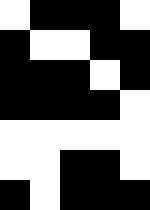[["white", "black", "black", "black", "white"], ["black", "white", "white", "black", "black"], ["black", "black", "black", "white", "black"], ["black", "black", "black", "black", "white"], ["white", "white", "white", "white", "white"], ["white", "white", "black", "black", "white"], ["black", "white", "black", "black", "black"]]